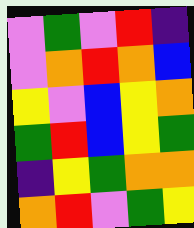[["violet", "green", "violet", "red", "indigo"], ["violet", "orange", "red", "orange", "blue"], ["yellow", "violet", "blue", "yellow", "orange"], ["green", "red", "blue", "yellow", "green"], ["indigo", "yellow", "green", "orange", "orange"], ["orange", "red", "violet", "green", "yellow"]]